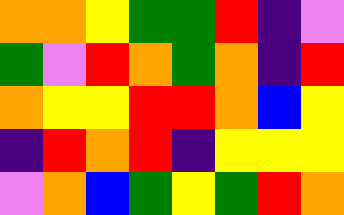[["orange", "orange", "yellow", "green", "green", "red", "indigo", "violet"], ["green", "violet", "red", "orange", "green", "orange", "indigo", "red"], ["orange", "yellow", "yellow", "red", "red", "orange", "blue", "yellow"], ["indigo", "red", "orange", "red", "indigo", "yellow", "yellow", "yellow"], ["violet", "orange", "blue", "green", "yellow", "green", "red", "orange"]]